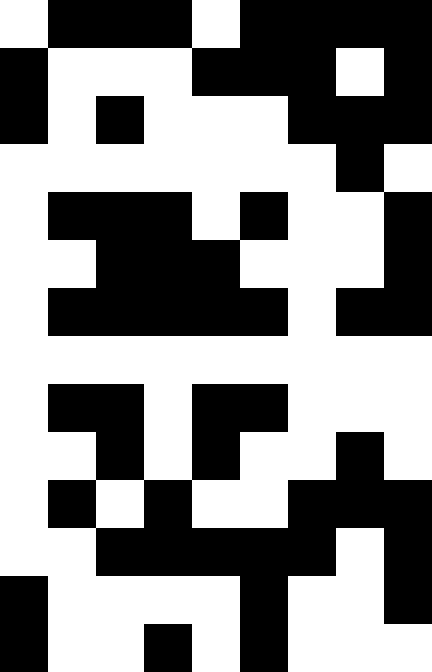[["white", "black", "black", "black", "white", "black", "black", "black", "black"], ["black", "white", "white", "white", "black", "black", "black", "white", "black"], ["black", "white", "black", "white", "white", "white", "black", "black", "black"], ["white", "white", "white", "white", "white", "white", "white", "black", "white"], ["white", "black", "black", "black", "white", "black", "white", "white", "black"], ["white", "white", "black", "black", "black", "white", "white", "white", "black"], ["white", "black", "black", "black", "black", "black", "white", "black", "black"], ["white", "white", "white", "white", "white", "white", "white", "white", "white"], ["white", "black", "black", "white", "black", "black", "white", "white", "white"], ["white", "white", "black", "white", "black", "white", "white", "black", "white"], ["white", "black", "white", "black", "white", "white", "black", "black", "black"], ["white", "white", "black", "black", "black", "black", "black", "white", "black"], ["black", "white", "white", "white", "white", "black", "white", "white", "black"], ["black", "white", "white", "black", "white", "black", "white", "white", "white"]]